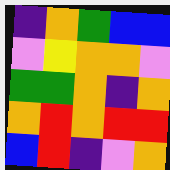[["indigo", "orange", "green", "blue", "blue"], ["violet", "yellow", "orange", "orange", "violet"], ["green", "green", "orange", "indigo", "orange"], ["orange", "red", "orange", "red", "red"], ["blue", "red", "indigo", "violet", "orange"]]